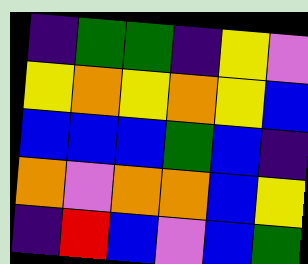[["indigo", "green", "green", "indigo", "yellow", "violet"], ["yellow", "orange", "yellow", "orange", "yellow", "blue"], ["blue", "blue", "blue", "green", "blue", "indigo"], ["orange", "violet", "orange", "orange", "blue", "yellow"], ["indigo", "red", "blue", "violet", "blue", "green"]]